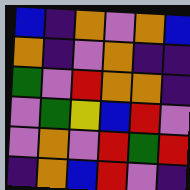[["blue", "indigo", "orange", "violet", "orange", "blue"], ["orange", "indigo", "violet", "orange", "indigo", "indigo"], ["green", "violet", "red", "orange", "orange", "indigo"], ["violet", "green", "yellow", "blue", "red", "violet"], ["violet", "orange", "violet", "red", "green", "red"], ["indigo", "orange", "blue", "red", "violet", "indigo"]]